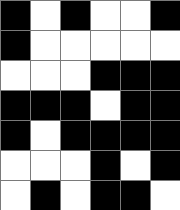[["black", "white", "black", "white", "white", "black"], ["black", "white", "white", "white", "white", "white"], ["white", "white", "white", "black", "black", "black"], ["black", "black", "black", "white", "black", "black"], ["black", "white", "black", "black", "black", "black"], ["white", "white", "white", "black", "white", "black"], ["white", "black", "white", "black", "black", "white"]]